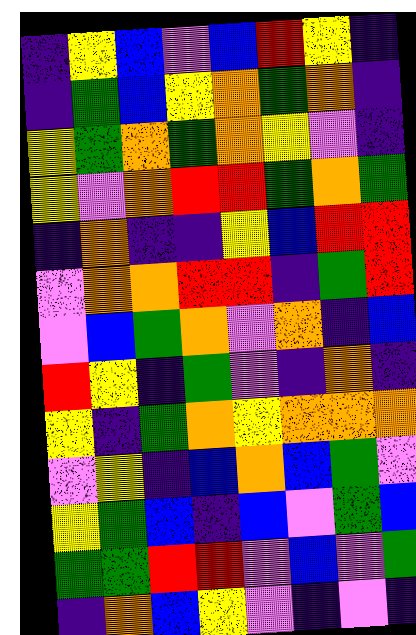[["indigo", "yellow", "blue", "violet", "blue", "red", "yellow", "indigo"], ["indigo", "green", "blue", "yellow", "orange", "green", "orange", "indigo"], ["yellow", "green", "orange", "green", "orange", "yellow", "violet", "indigo"], ["yellow", "violet", "orange", "red", "red", "green", "orange", "green"], ["indigo", "orange", "indigo", "indigo", "yellow", "blue", "red", "red"], ["violet", "orange", "orange", "red", "red", "indigo", "green", "red"], ["violet", "blue", "green", "orange", "violet", "orange", "indigo", "blue"], ["red", "yellow", "indigo", "green", "violet", "indigo", "orange", "indigo"], ["yellow", "indigo", "green", "orange", "yellow", "orange", "orange", "orange"], ["violet", "yellow", "indigo", "blue", "orange", "blue", "green", "violet"], ["yellow", "green", "blue", "indigo", "blue", "violet", "green", "blue"], ["green", "green", "red", "red", "violet", "blue", "violet", "green"], ["indigo", "orange", "blue", "yellow", "violet", "indigo", "violet", "indigo"]]